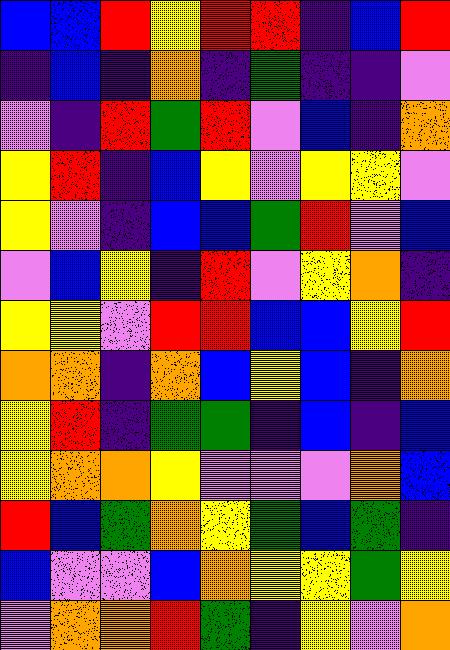[["blue", "blue", "red", "yellow", "red", "red", "indigo", "blue", "red"], ["indigo", "blue", "indigo", "orange", "indigo", "green", "indigo", "indigo", "violet"], ["violet", "indigo", "red", "green", "red", "violet", "blue", "indigo", "orange"], ["yellow", "red", "indigo", "blue", "yellow", "violet", "yellow", "yellow", "violet"], ["yellow", "violet", "indigo", "blue", "blue", "green", "red", "violet", "blue"], ["violet", "blue", "yellow", "indigo", "red", "violet", "yellow", "orange", "indigo"], ["yellow", "yellow", "violet", "red", "red", "blue", "blue", "yellow", "red"], ["orange", "orange", "indigo", "orange", "blue", "yellow", "blue", "indigo", "orange"], ["yellow", "red", "indigo", "green", "green", "indigo", "blue", "indigo", "blue"], ["yellow", "orange", "orange", "yellow", "violet", "violet", "violet", "orange", "blue"], ["red", "blue", "green", "orange", "yellow", "green", "blue", "green", "indigo"], ["blue", "violet", "violet", "blue", "orange", "yellow", "yellow", "green", "yellow"], ["violet", "orange", "orange", "red", "green", "indigo", "yellow", "violet", "orange"]]